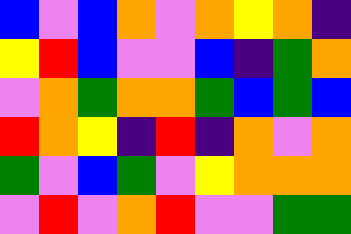[["blue", "violet", "blue", "orange", "violet", "orange", "yellow", "orange", "indigo"], ["yellow", "red", "blue", "violet", "violet", "blue", "indigo", "green", "orange"], ["violet", "orange", "green", "orange", "orange", "green", "blue", "green", "blue"], ["red", "orange", "yellow", "indigo", "red", "indigo", "orange", "violet", "orange"], ["green", "violet", "blue", "green", "violet", "yellow", "orange", "orange", "orange"], ["violet", "red", "violet", "orange", "red", "violet", "violet", "green", "green"]]